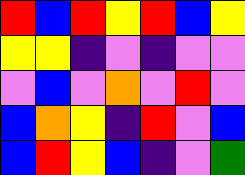[["red", "blue", "red", "yellow", "red", "blue", "yellow"], ["yellow", "yellow", "indigo", "violet", "indigo", "violet", "violet"], ["violet", "blue", "violet", "orange", "violet", "red", "violet"], ["blue", "orange", "yellow", "indigo", "red", "violet", "blue"], ["blue", "red", "yellow", "blue", "indigo", "violet", "green"]]